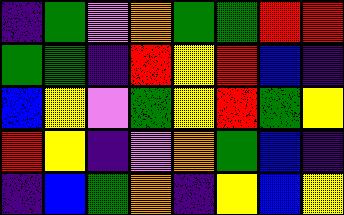[["indigo", "green", "violet", "orange", "green", "green", "red", "red"], ["green", "green", "indigo", "red", "yellow", "red", "blue", "indigo"], ["blue", "yellow", "violet", "green", "yellow", "red", "green", "yellow"], ["red", "yellow", "indigo", "violet", "orange", "green", "blue", "indigo"], ["indigo", "blue", "green", "orange", "indigo", "yellow", "blue", "yellow"]]